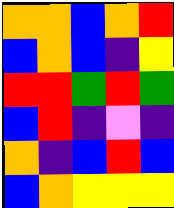[["orange", "orange", "blue", "orange", "red"], ["blue", "orange", "blue", "indigo", "yellow"], ["red", "red", "green", "red", "green"], ["blue", "red", "indigo", "violet", "indigo"], ["orange", "indigo", "blue", "red", "blue"], ["blue", "orange", "yellow", "yellow", "yellow"]]